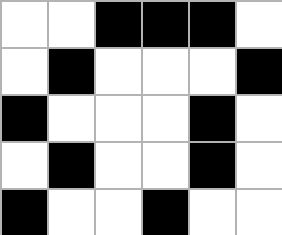[["white", "white", "black", "black", "black", "white"], ["white", "black", "white", "white", "white", "black"], ["black", "white", "white", "white", "black", "white"], ["white", "black", "white", "white", "black", "white"], ["black", "white", "white", "black", "white", "white"]]